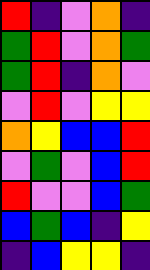[["red", "indigo", "violet", "orange", "indigo"], ["green", "red", "violet", "orange", "green"], ["green", "red", "indigo", "orange", "violet"], ["violet", "red", "violet", "yellow", "yellow"], ["orange", "yellow", "blue", "blue", "red"], ["violet", "green", "violet", "blue", "red"], ["red", "violet", "violet", "blue", "green"], ["blue", "green", "blue", "indigo", "yellow"], ["indigo", "blue", "yellow", "yellow", "indigo"]]